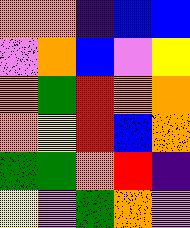[["orange", "orange", "indigo", "blue", "blue"], ["violet", "orange", "blue", "violet", "yellow"], ["orange", "green", "red", "orange", "orange"], ["orange", "yellow", "red", "blue", "orange"], ["green", "green", "orange", "red", "indigo"], ["yellow", "violet", "green", "orange", "violet"]]